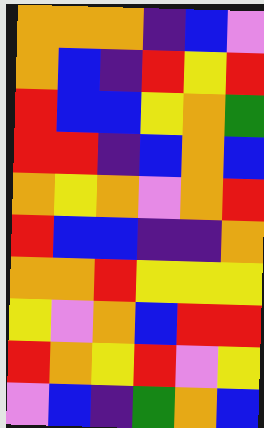[["orange", "orange", "orange", "indigo", "blue", "violet"], ["orange", "blue", "indigo", "red", "yellow", "red"], ["red", "blue", "blue", "yellow", "orange", "green"], ["red", "red", "indigo", "blue", "orange", "blue"], ["orange", "yellow", "orange", "violet", "orange", "red"], ["red", "blue", "blue", "indigo", "indigo", "orange"], ["orange", "orange", "red", "yellow", "yellow", "yellow"], ["yellow", "violet", "orange", "blue", "red", "red"], ["red", "orange", "yellow", "red", "violet", "yellow"], ["violet", "blue", "indigo", "green", "orange", "blue"]]